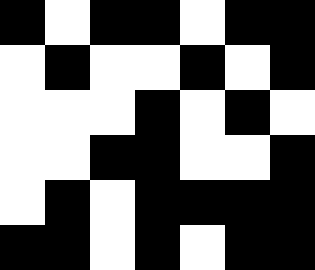[["black", "white", "black", "black", "white", "black", "black"], ["white", "black", "white", "white", "black", "white", "black"], ["white", "white", "white", "black", "white", "black", "white"], ["white", "white", "black", "black", "white", "white", "black"], ["white", "black", "white", "black", "black", "black", "black"], ["black", "black", "white", "black", "white", "black", "black"]]